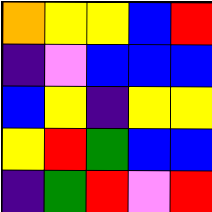[["orange", "yellow", "yellow", "blue", "red"], ["indigo", "violet", "blue", "blue", "blue"], ["blue", "yellow", "indigo", "yellow", "yellow"], ["yellow", "red", "green", "blue", "blue"], ["indigo", "green", "red", "violet", "red"]]